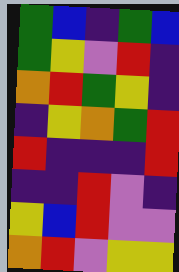[["green", "blue", "indigo", "green", "blue"], ["green", "yellow", "violet", "red", "indigo"], ["orange", "red", "green", "yellow", "indigo"], ["indigo", "yellow", "orange", "green", "red"], ["red", "indigo", "indigo", "indigo", "red"], ["indigo", "indigo", "red", "violet", "indigo"], ["yellow", "blue", "red", "violet", "violet"], ["orange", "red", "violet", "yellow", "yellow"]]